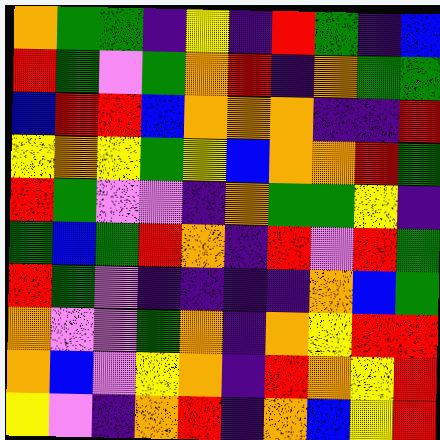[["orange", "green", "green", "indigo", "yellow", "indigo", "red", "green", "indigo", "blue"], ["red", "green", "violet", "green", "orange", "red", "indigo", "orange", "green", "green"], ["blue", "red", "red", "blue", "orange", "orange", "orange", "indigo", "indigo", "red"], ["yellow", "orange", "yellow", "green", "yellow", "blue", "orange", "orange", "red", "green"], ["red", "green", "violet", "violet", "indigo", "orange", "green", "green", "yellow", "indigo"], ["green", "blue", "green", "red", "orange", "indigo", "red", "violet", "red", "green"], ["red", "green", "violet", "indigo", "indigo", "indigo", "indigo", "orange", "blue", "green"], ["orange", "violet", "violet", "green", "orange", "indigo", "orange", "yellow", "red", "red"], ["orange", "blue", "violet", "yellow", "orange", "indigo", "red", "orange", "yellow", "red"], ["yellow", "violet", "indigo", "orange", "red", "indigo", "orange", "blue", "yellow", "red"]]